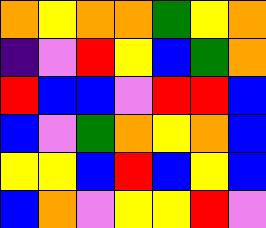[["orange", "yellow", "orange", "orange", "green", "yellow", "orange"], ["indigo", "violet", "red", "yellow", "blue", "green", "orange"], ["red", "blue", "blue", "violet", "red", "red", "blue"], ["blue", "violet", "green", "orange", "yellow", "orange", "blue"], ["yellow", "yellow", "blue", "red", "blue", "yellow", "blue"], ["blue", "orange", "violet", "yellow", "yellow", "red", "violet"]]